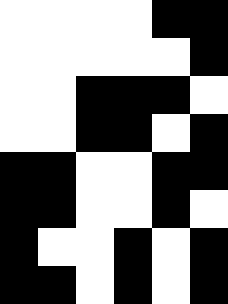[["white", "white", "white", "white", "black", "black"], ["white", "white", "white", "white", "white", "black"], ["white", "white", "black", "black", "black", "white"], ["white", "white", "black", "black", "white", "black"], ["black", "black", "white", "white", "black", "black"], ["black", "black", "white", "white", "black", "white"], ["black", "white", "white", "black", "white", "black"], ["black", "black", "white", "black", "white", "black"]]